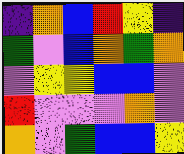[["indigo", "orange", "blue", "red", "yellow", "indigo"], ["green", "violet", "blue", "orange", "green", "orange"], ["violet", "yellow", "yellow", "blue", "blue", "violet"], ["red", "violet", "violet", "violet", "orange", "violet"], ["orange", "violet", "green", "blue", "blue", "yellow"]]